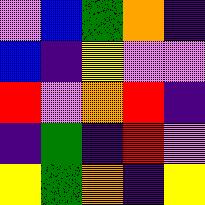[["violet", "blue", "green", "orange", "indigo"], ["blue", "indigo", "yellow", "violet", "violet"], ["red", "violet", "orange", "red", "indigo"], ["indigo", "green", "indigo", "red", "violet"], ["yellow", "green", "orange", "indigo", "yellow"]]